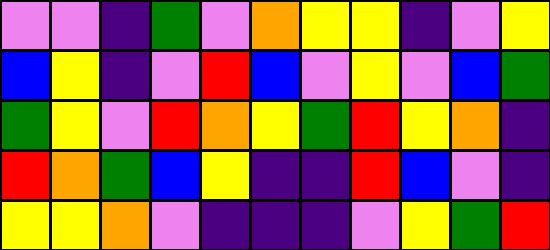[["violet", "violet", "indigo", "green", "violet", "orange", "yellow", "yellow", "indigo", "violet", "yellow"], ["blue", "yellow", "indigo", "violet", "red", "blue", "violet", "yellow", "violet", "blue", "green"], ["green", "yellow", "violet", "red", "orange", "yellow", "green", "red", "yellow", "orange", "indigo"], ["red", "orange", "green", "blue", "yellow", "indigo", "indigo", "red", "blue", "violet", "indigo"], ["yellow", "yellow", "orange", "violet", "indigo", "indigo", "indigo", "violet", "yellow", "green", "red"]]